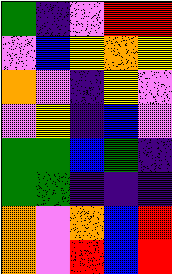[["green", "indigo", "violet", "red", "red"], ["violet", "blue", "yellow", "orange", "yellow"], ["orange", "violet", "indigo", "yellow", "violet"], ["violet", "yellow", "indigo", "blue", "violet"], ["green", "green", "blue", "green", "indigo"], ["green", "green", "indigo", "indigo", "indigo"], ["orange", "violet", "orange", "blue", "red"], ["orange", "violet", "red", "blue", "red"]]